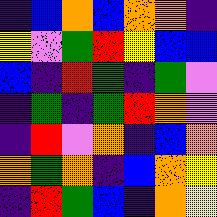[["indigo", "blue", "orange", "blue", "orange", "orange", "indigo"], ["yellow", "violet", "green", "red", "yellow", "blue", "blue"], ["blue", "indigo", "red", "green", "indigo", "green", "violet"], ["indigo", "green", "indigo", "green", "red", "orange", "violet"], ["indigo", "red", "violet", "orange", "indigo", "blue", "orange"], ["orange", "green", "orange", "indigo", "blue", "orange", "yellow"], ["indigo", "red", "green", "blue", "indigo", "orange", "yellow"]]